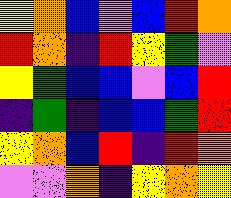[["yellow", "orange", "blue", "violet", "blue", "red", "orange"], ["red", "orange", "indigo", "red", "yellow", "green", "violet"], ["yellow", "green", "blue", "blue", "violet", "blue", "red"], ["indigo", "green", "indigo", "blue", "blue", "green", "red"], ["yellow", "orange", "blue", "red", "indigo", "red", "orange"], ["violet", "violet", "orange", "indigo", "yellow", "orange", "yellow"]]